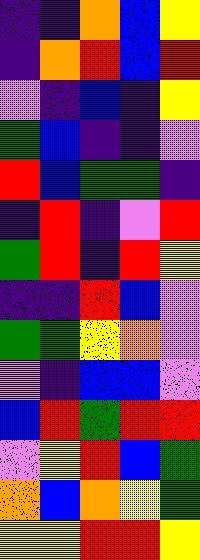[["indigo", "indigo", "orange", "blue", "yellow"], ["indigo", "orange", "red", "blue", "red"], ["violet", "indigo", "blue", "indigo", "yellow"], ["green", "blue", "indigo", "indigo", "violet"], ["red", "blue", "green", "green", "indigo"], ["indigo", "red", "indigo", "violet", "red"], ["green", "red", "indigo", "red", "yellow"], ["indigo", "indigo", "red", "blue", "violet"], ["green", "green", "yellow", "orange", "violet"], ["violet", "indigo", "blue", "blue", "violet"], ["blue", "red", "green", "red", "red"], ["violet", "yellow", "red", "blue", "green"], ["orange", "blue", "orange", "yellow", "green"], ["yellow", "yellow", "red", "red", "yellow"]]